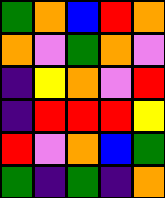[["green", "orange", "blue", "red", "orange"], ["orange", "violet", "green", "orange", "violet"], ["indigo", "yellow", "orange", "violet", "red"], ["indigo", "red", "red", "red", "yellow"], ["red", "violet", "orange", "blue", "green"], ["green", "indigo", "green", "indigo", "orange"]]